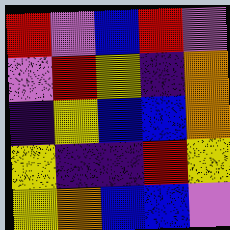[["red", "violet", "blue", "red", "violet"], ["violet", "red", "yellow", "indigo", "orange"], ["indigo", "yellow", "blue", "blue", "orange"], ["yellow", "indigo", "indigo", "red", "yellow"], ["yellow", "orange", "blue", "blue", "violet"]]